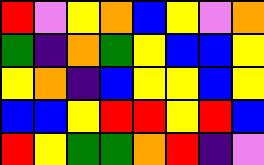[["red", "violet", "yellow", "orange", "blue", "yellow", "violet", "orange"], ["green", "indigo", "orange", "green", "yellow", "blue", "blue", "yellow"], ["yellow", "orange", "indigo", "blue", "yellow", "yellow", "blue", "yellow"], ["blue", "blue", "yellow", "red", "red", "yellow", "red", "blue"], ["red", "yellow", "green", "green", "orange", "red", "indigo", "violet"]]